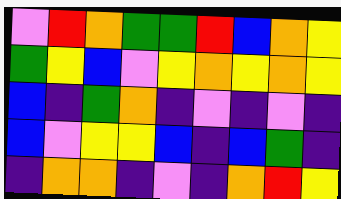[["violet", "red", "orange", "green", "green", "red", "blue", "orange", "yellow"], ["green", "yellow", "blue", "violet", "yellow", "orange", "yellow", "orange", "yellow"], ["blue", "indigo", "green", "orange", "indigo", "violet", "indigo", "violet", "indigo"], ["blue", "violet", "yellow", "yellow", "blue", "indigo", "blue", "green", "indigo"], ["indigo", "orange", "orange", "indigo", "violet", "indigo", "orange", "red", "yellow"]]